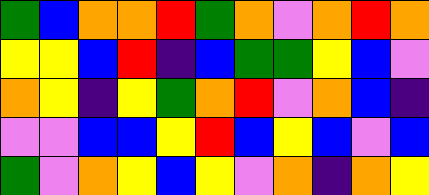[["green", "blue", "orange", "orange", "red", "green", "orange", "violet", "orange", "red", "orange"], ["yellow", "yellow", "blue", "red", "indigo", "blue", "green", "green", "yellow", "blue", "violet"], ["orange", "yellow", "indigo", "yellow", "green", "orange", "red", "violet", "orange", "blue", "indigo"], ["violet", "violet", "blue", "blue", "yellow", "red", "blue", "yellow", "blue", "violet", "blue"], ["green", "violet", "orange", "yellow", "blue", "yellow", "violet", "orange", "indigo", "orange", "yellow"]]